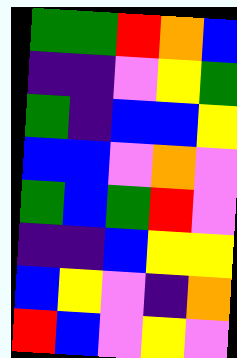[["green", "green", "red", "orange", "blue"], ["indigo", "indigo", "violet", "yellow", "green"], ["green", "indigo", "blue", "blue", "yellow"], ["blue", "blue", "violet", "orange", "violet"], ["green", "blue", "green", "red", "violet"], ["indigo", "indigo", "blue", "yellow", "yellow"], ["blue", "yellow", "violet", "indigo", "orange"], ["red", "blue", "violet", "yellow", "violet"]]